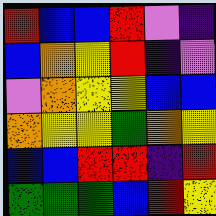[["red", "blue", "blue", "red", "violet", "indigo"], ["blue", "orange", "yellow", "red", "indigo", "violet"], ["violet", "orange", "yellow", "yellow", "blue", "blue"], ["orange", "yellow", "yellow", "green", "orange", "yellow"], ["blue", "blue", "red", "red", "indigo", "red"], ["green", "green", "green", "blue", "red", "yellow"]]